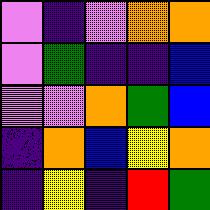[["violet", "indigo", "violet", "orange", "orange"], ["violet", "green", "indigo", "indigo", "blue"], ["violet", "violet", "orange", "green", "blue"], ["indigo", "orange", "blue", "yellow", "orange"], ["indigo", "yellow", "indigo", "red", "green"]]